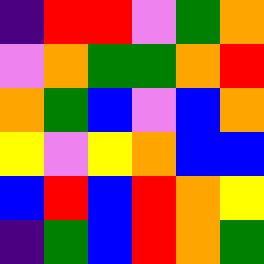[["indigo", "red", "red", "violet", "green", "orange"], ["violet", "orange", "green", "green", "orange", "red"], ["orange", "green", "blue", "violet", "blue", "orange"], ["yellow", "violet", "yellow", "orange", "blue", "blue"], ["blue", "red", "blue", "red", "orange", "yellow"], ["indigo", "green", "blue", "red", "orange", "green"]]